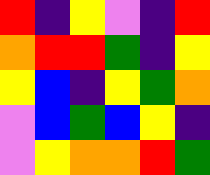[["red", "indigo", "yellow", "violet", "indigo", "red"], ["orange", "red", "red", "green", "indigo", "yellow"], ["yellow", "blue", "indigo", "yellow", "green", "orange"], ["violet", "blue", "green", "blue", "yellow", "indigo"], ["violet", "yellow", "orange", "orange", "red", "green"]]